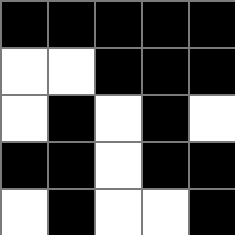[["black", "black", "black", "black", "black"], ["white", "white", "black", "black", "black"], ["white", "black", "white", "black", "white"], ["black", "black", "white", "black", "black"], ["white", "black", "white", "white", "black"]]